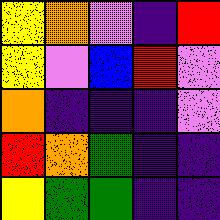[["yellow", "orange", "violet", "indigo", "red"], ["yellow", "violet", "blue", "red", "violet"], ["orange", "indigo", "indigo", "indigo", "violet"], ["red", "orange", "green", "indigo", "indigo"], ["yellow", "green", "green", "indigo", "indigo"]]